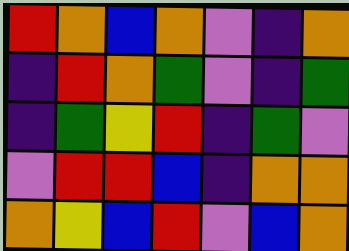[["red", "orange", "blue", "orange", "violet", "indigo", "orange"], ["indigo", "red", "orange", "green", "violet", "indigo", "green"], ["indigo", "green", "yellow", "red", "indigo", "green", "violet"], ["violet", "red", "red", "blue", "indigo", "orange", "orange"], ["orange", "yellow", "blue", "red", "violet", "blue", "orange"]]